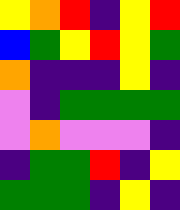[["yellow", "orange", "red", "indigo", "yellow", "red"], ["blue", "green", "yellow", "red", "yellow", "green"], ["orange", "indigo", "indigo", "indigo", "yellow", "indigo"], ["violet", "indigo", "green", "green", "green", "green"], ["violet", "orange", "violet", "violet", "violet", "indigo"], ["indigo", "green", "green", "red", "indigo", "yellow"], ["green", "green", "green", "indigo", "yellow", "indigo"]]